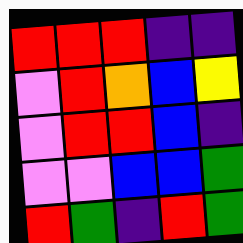[["red", "red", "red", "indigo", "indigo"], ["violet", "red", "orange", "blue", "yellow"], ["violet", "red", "red", "blue", "indigo"], ["violet", "violet", "blue", "blue", "green"], ["red", "green", "indigo", "red", "green"]]